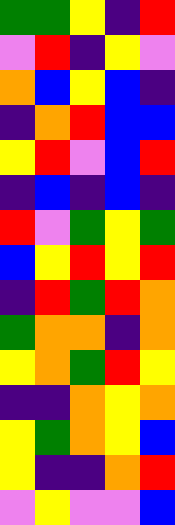[["green", "green", "yellow", "indigo", "red"], ["violet", "red", "indigo", "yellow", "violet"], ["orange", "blue", "yellow", "blue", "indigo"], ["indigo", "orange", "red", "blue", "blue"], ["yellow", "red", "violet", "blue", "red"], ["indigo", "blue", "indigo", "blue", "indigo"], ["red", "violet", "green", "yellow", "green"], ["blue", "yellow", "red", "yellow", "red"], ["indigo", "red", "green", "red", "orange"], ["green", "orange", "orange", "indigo", "orange"], ["yellow", "orange", "green", "red", "yellow"], ["indigo", "indigo", "orange", "yellow", "orange"], ["yellow", "green", "orange", "yellow", "blue"], ["yellow", "indigo", "indigo", "orange", "red"], ["violet", "yellow", "violet", "violet", "blue"]]